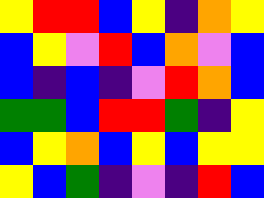[["yellow", "red", "red", "blue", "yellow", "indigo", "orange", "yellow"], ["blue", "yellow", "violet", "red", "blue", "orange", "violet", "blue"], ["blue", "indigo", "blue", "indigo", "violet", "red", "orange", "blue"], ["green", "green", "blue", "red", "red", "green", "indigo", "yellow"], ["blue", "yellow", "orange", "blue", "yellow", "blue", "yellow", "yellow"], ["yellow", "blue", "green", "indigo", "violet", "indigo", "red", "blue"]]